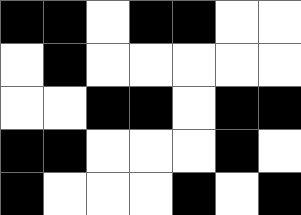[["black", "black", "white", "black", "black", "white", "white"], ["white", "black", "white", "white", "white", "white", "white"], ["white", "white", "black", "black", "white", "black", "black"], ["black", "black", "white", "white", "white", "black", "white"], ["black", "white", "white", "white", "black", "white", "black"]]